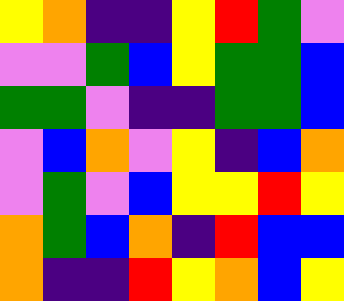[["yellow", "orange", "indigo", "indigo", "yellow", "red", "green", "violet"], ["violet", "violet", "green", "blue", "yellow", "green", "green", "blue"], ["green", "green", "violet", "indigo", "indigo", "green", "green", "blue"], ["violet", "blue", "orange", "violet", "yellow", "indigo", "blue", "orange"], ["violet", "green", "violet", "blue", "yellow", "yellow", "red", "yellow"], ["orange", "green", "blue", "orange", "indigo", "red", "blue", "blue"], ["orange", "indigo", "indigo", "red", "yellow", "orange", "blue", "yellow"]]